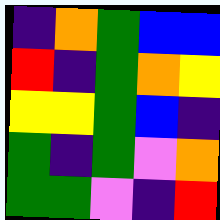[["indigo", "orange", "green", "blue", "blue"], ["red", "indigo", "green", "orange", "yellow"], ["yellow", "yellow", "green", "blue", "indigo"], ["green", "indigo", "green", "violet", "orange"], ["green", "green", "violet", "indigo", "red"]]